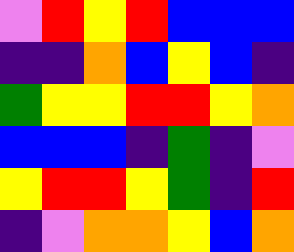[["violet", "red", "yellow", "red", "blue", "blue", "blue"], ["indigo", "indigo", "orange", "blue", "yellow", "blue", "indigo"], ["green", "yellow", "yellow", "red", "red", "yellow", "orange"], ["blue", "blue", "blue", "indigo", "green", "indigo", "violet"], ["yellow", "red", "red", "yellow", "green", "indigo", "red"], ["indigo", "violet", "orange", "orange", "yellow", "blue", "orange"]]